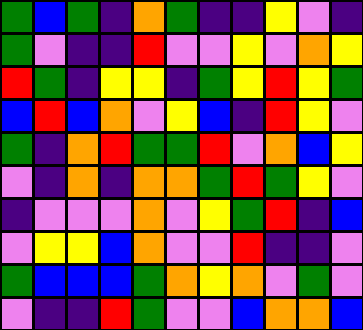[["green", "blue", "green", "indigo", "orange", "green", "indigo", "indigo", "yellow", "violet", "indigo"], ["green", "violet", "indigo", "indigo", "red", "violet", "violet", "yellow", "violet", "orange", "yellow"], ["red", "green", "indigo", "yellow", "yellow", "indigo", "green", "yellow", "red", "yellow", "green"], ["blue", "red", "blue", "orange", "violet", "yellow", "blue", "indigo", "red", "yellow", "violet"], ["green", "indigo", "orange", "red", "green", "green", "red", "violet", "orange", "blue", "yellow"], ["violet", "indigo", "orange", "indigo", "orange", "orange", "green", "red", "green", "yellow", "violet"], ["indigo", "violet", "violet", "violet", "orange", "violet", "yellow", "green", "red", "indigo", "blue"], ["violet", "yellow", "yellow", "blue", "orange", "violet", "violet", "red", "indigo", "indigo", "violet"], ["green", "blue", "blue", "blue", "green", "orange", "yellow", "orange", "violet", "green", "violet"], ["violet", "indigo", "indigo", "red", "green", "violet", "violet", "blue", "orange", "orange", "blue"]]